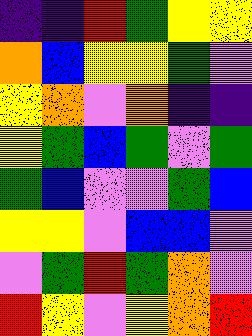[["indigo", "indigo", "red", "green", "yellow", "yellow"], ["orange", "blue", "yellow", "yellow", "green", "violet"], ["yellow", "orange", "violet", "orange", "indigo", "indigo"], ["yellow", "green", "blue", "green", "violet", "green"], ["green", "blue", "violet", "violet", "green", "blue"], ["yellow", "yellow", "violet", "blue", "blue", "violet"], ["violet", "green", "red", "green", "orange", "violet"], ["red", "yellow", "violet", "yellow", "orange", "red"]]